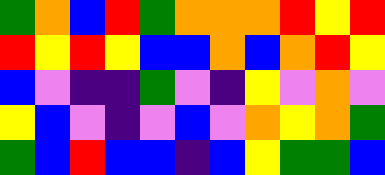[["green", "orange", "blue", "red", "green", "orange", "orange", "orange", "red", "yellow", "red"], ["red", "yellow", "red", "yellow", "blue", "blue", "orange", "blue", "orange", "red", "yellow"], ["blue", "violet", "indigo", "indigo", "green", "violet", "indigo", "yellow", "violet", "orange", "violet"], ["yellow", "blue", "violet", "indigo", "violet", "blue", "violet", "orange", "yellow", "orange", "green"], ["green", "blue", "red", "blue", "blue", "indigo", "blue", "yellow", "green", "green", "blue"]]